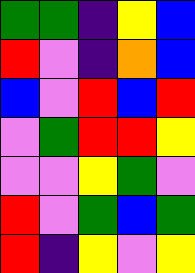[["green", "green", "indigo", "yellow", "blue"], ["red", "violet", "indigo", "orange", "blue"], ["blue", "violet", "red", "blue", "red"], ["violet", "green", "red", "red", "yellow"], ["violet", "violet", "yellow", "green", "violet"], ["red", "violet", "green", "blue", "green"], ["red", "indigo", "yellow", "violet", "yellow"]]